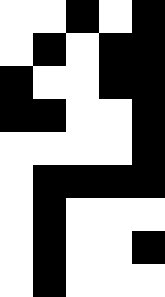[["white", "white", "black", "white", "black"], ["white", "black", "white", "black", "black"], ["black", "white", "white", "black", "black"], ["black", "black", "white", "white", "black"], ["white", "white", "white", "white", "black"], ["white", "black", "black", "black", "black"], ["white", "black", "white", "white", "white"], ["white", "black", "white", "white", "black"], ["white", "black", "white", "white", "white"]]